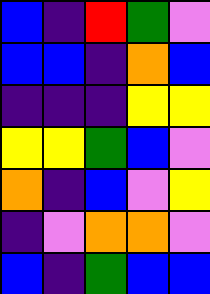[["blue", "indigo", "red", "green", "violet"], ["blue", "blue", "indigo", "orange", "blue"], ["indigo", "indigo", "indigo", "yellow", "yellow"], ["yellow", "yellow", "green", "blue", "violet"], ["orange", "indigo", "blue", "violet", "yellow"], ["indigo", "violet", "orange", "orange", "violet"], ["blue", "indigo", "green", "blue", "blue"]]